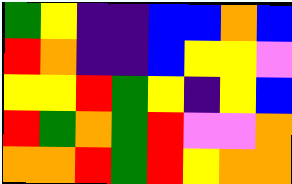[["green", "yellow", "indigo", "indigo", "blue", "blue", "orange", "blue"], ["red", "orange", "indigo", "indigo", "blue", "yellow", "yellow", "violet"], ["yellow", "yellow", "red", "green", "yellow", "indigo", "yellow", "blue"], ["red", "green", "orange", "green", "red", "violet", "violet", "orange"], ["orange", "orange", "red", "green", "red", "yellow", "orange", "orange"]]